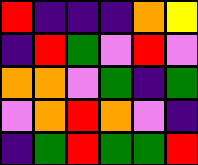[["red", "indigo", "indigo", "indigo", "orange", "yellow"], ["indigo", "red", "green", "violet", "red", "violet"], ["orange", "orange", "violet", "green", "indigo", "green"], ["violet", "orange", "red", "orange", "violet", "indigo"], ["indigo", "green", "red", "green", "green", "red"]]